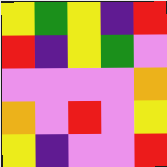[["yellow", "green", "yellow", "indigo", "red"], ["red", "indigo", "yellow", "green", "violet"], ["violet", "violet", "violet", "violet", "orange"], ["orange", "violet", "red", "violet", "yellow"], ["yellow", "indigo", "violet", "violet", "red"]]